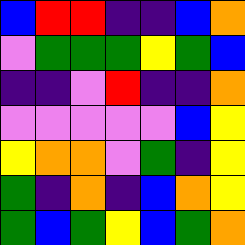[["blue", "red", "red", "indigo", "indigo", "blue", "orange"], ["violet", "green", "green", "green", "yellow", "green", "blue"], ["indigo", "indigo", "violet", "red", "indigo", "indigo", "orange"], ["violet", "violet", "violet", "violet", "violet", "blue", "yellow"], ["yellow", "orange", "orange", "violet", "green", "indigo", "yellow"], ["green", "indigo", "orange", "indigo", "blue", "orange", "yellow"], ["green", "blue", "green", "yellow", "blue", "green", "orange"]]